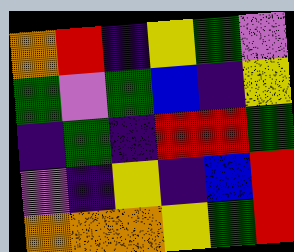[["orange", "red", "indigo", "yellow", "green", "violet"], ["green", "violet", "green", "blue", "indigo", "yellow"], ["indigo", "green", "indigo", "red", "red", "green"], ["violet", "indigo", "yellow", "indigo", "blue", "red"], ["orange", "orange", "orange", "yellow", "green", "red"]]